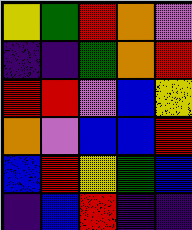[["yellow", "green", "red", "orange", "violet"], ["indigo", "indigo", "green", "orange", "red"], ["red", "red", "violet", "blue", "yellow"], ["orange", "violet", "blue", "blue", "red"], ["blue", "red", "yellow", "green", "blue"], ["indigo", "blue", "red", "indigo", "indigo"]]